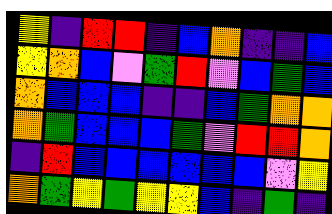[["yellow", "indigo", "red", "red", "indigo", "blue", "orange", "indigo", "indigo", "blue"], ["yellow", "orange", "blue", "violet", "green", "red", "violet", "blue", "green", "blue"], ["orange", "blue", "blue", "blue", "indigo", "indigo", "blue", "green", "orange", "orange"], ["orange", "green", "blue", "blue", "blue", "green", "violet", "red", "red", "orange"], ["indigo", "red", "blue", "blue", "blue", "blue", "blue", "blue", "violet", "yellow"], ["orange", "green", "yellow", "green", "yellow", "yellow", "blue", "indigo", "green", "indigo"]]